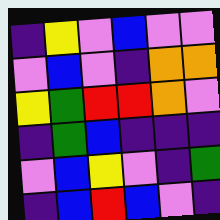[["indigo", "yellow", "violet", "blue", "violet", "violet"], ["violet", "blue", "violet", "indigo", "orange", "orange"], ["yellow", "green", "red", "red", "orange", "violet"], ["indigo", "green", "blue", "indigo", "indigo", "indigo"], ["violet", "blue", "yellow", "violet", "indigo", "green"], ["indigo", "blue", "red", "blue", "violet", "indigo"]]